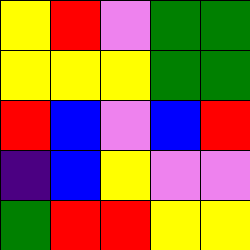[["yellow", "red", "violet", "green", "green"], ["yellow", "yellow", "yellow", "green", "green"], ["red", "blue", "violet", "blue", "red"], ["indigo", "blue", "yellow", "violet", "violet"], ["green", "red", "red", "yellow", "yellow"]]